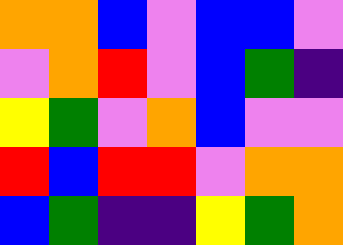[["orange", "orange", "blue", "violet", "blue", "blue", "violet"], ["violet", "orange", "red", "violet", "blue", "green", "indigo"], ["yellow", "green", "violet", "orange", "blue", "violet", "violet"], ["red", "blue", "red", "red", "violet", "orange", "orange"], ["blue", "green", "indigo", "indigo", "yellow", "green", "orange"]]